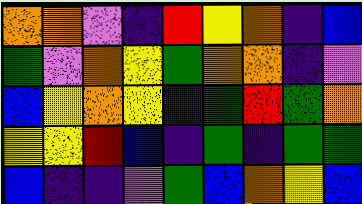[["orange", "orange", "violet", "indigo", "red", "yellow", "orange", "indigo", "blue"], ["green", "violet", "orange", "yellow", "green", "orange", "orange", "indigo", "violet"], ["blue", "yellow", "orange", "yellow", "indigo", "green", "red", "green", "orange"], ["yellow", "yellow", "red", "blue", "indigo", "green", "indigo", "green", "green"], ["blue", "indigo", "indigo", "violet", "green", "blue", "orange", "yellow", "blue"]]